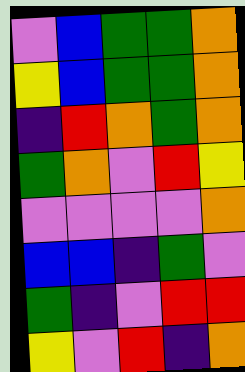[["violet", "blue", "green", "green", "orange"], ["yellow", "blue", "green", "green", "orange"], ["indigo", "red", "orange", "green", "orange"], ["green", "orange", "violet", "red", "yellow"], ["violet", "violet", "violet", "violet", "orange"], ["blue", "blue", "indigo", "green", "violet"], ["green", "indigo", "violet", "red", "red"], ["yellow", "violet", "red", "indigo", "orange"]]